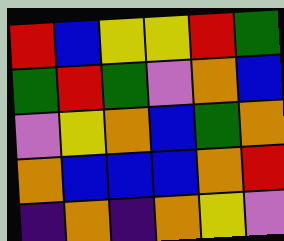[["red", "blue", "yellow", "yellow", "red", "green"], ["green", "red", "green", "violet", "orange", "blue"], ["violet", "yellow", "orange", "blue", "green", "orange"], ["orange", "blue", "blue", "blue", "orange", "red"], ["indigo", "orange", "indigo", "orange", "yellow", "violet"]]